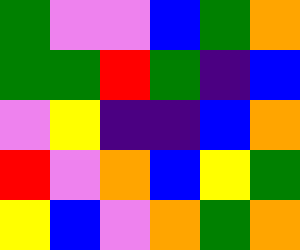[["green", "violet", "violet", "blue", "green", "orange"], ["green", "green", "red", "green", "indigo", "blue"], ["violet", "yellow", "indigo", "indigo", "blue", "orange"], ["red", "violet", "orange", "blue", "yellow", "green"], ["yellow", "blue", "violet", "orange", "green", "orange"]]